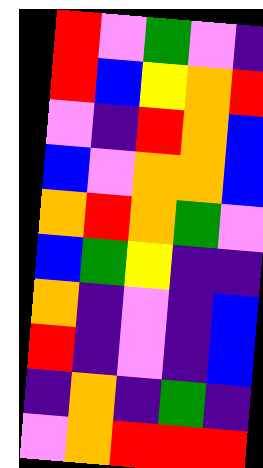[["red", "violet", "green", "violet", "indigo"], ["red", "blue", "yellow", "orange", "red"], ["violet", "indigo", "red", "orange", "blue"], ["blue", "violet", "orange", "orange", "blue"], ["orange", "red", "orange", "green", "violet"], ["blue", "green", "yellow", "indigo", "indigo"], ["orange", "indigo", "violet", "indigo", "blue"], ["red", "indigo", "violet", "indigo", "blue"], ["indigo", "orange", "indigo", "green", "indigo"], ["violet", "orange", "red", "red", "red"]]